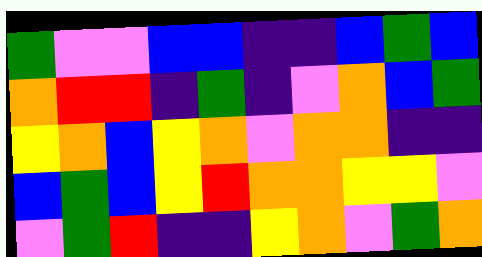[["green", "violet", "violet", "blue", "blue", "indigo", "indigo", "blue", "green", "blue"], ["orange", "red", "red", "indigo", "green", "indigo", "violet", "orange", "blue", "green"], ["yellow", "orange", "blue", "yellow", "orange", "violet", "orange", "orange", "indigo", "indigo"], ["blue", "green", "blue", "yellow", "red", "orange", "orange", "yellow", "yellow", "violet"], ["violet", "green", "red", "indigo", "indigo", "yellow", "orange", "violet", "green", "orange"]]